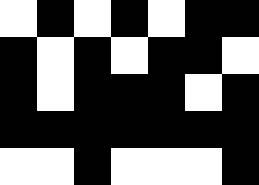[["white", "black", "white", "black", "white", "black", "black"], ["black", "white", "black", "white", "black", "black", "white"], ["black", "white", "black", "black", "black", "white", "black"], ["black", "black", "black", "black", "black", "black", "black"], ["white", "white", "black", "white", "white", "white", "black"]]